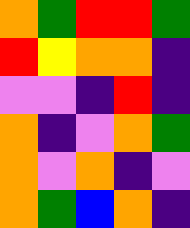[["orange", "green", "red", "red", "green"], ["red", "yellow", "orange", "orange", "indigo"], ["violet", "violet", "indigo", "red", "indigo"], ["orange", "indigo", "violet", "orange", "green"], ["orange", "violet", "orange", "indigo", "violet"], ["orange", "green", "blue", "orange", "indigo"]]